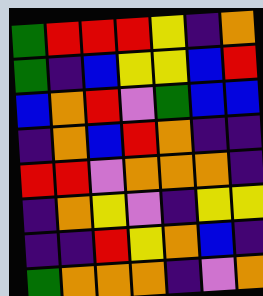[["green", "red", "red", "red", "yellow", "indigo", "orange"], ["green", "indigo", "blue", "yellow", "yellow", "blue", "red"], ["blue", "orange", "red", "violet", "green", "blue", "blue"], ["indigo", "orange", "blue", "red", "orange", "indigo", "indigo"], ["red", "red", "violet", "orange", "orange", "orange", "indigo"], ["indigo", "orange", "yellow", "violet", "indigo", "yellow", "yellow"], ["indigo", "indigo", "red", "yellow", "orange", "blue", "indigo"], ["green", "orange", "orange", "orange", "indigo", "violet", "orange"]]